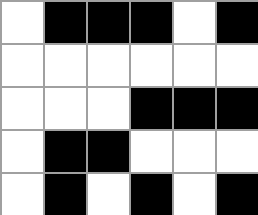[["white", "black", "black", "black", "white", "black"], ["white", "white", "white", "white", "white", "white"], ["white", "white", "white", "black", "black", "black"], ["white", "black", "black", "white", "white", "white"], ["white", "black", "white", "black", "white", "black"]]